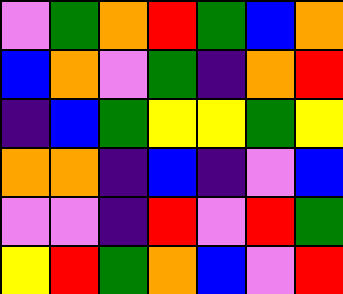[["violet", "green", "orange", "red", "green", "blue", "orange"], ["blue", "orange", "violet", "green", "indigo", "orange", "red"], ["indigo", "blue", "green", "yellow", "yellow", "green", "yellow"], ["orange", "orange", "indigo", "blue", "indigo", "violet", "blue"], ["violet", "violet", "indigo", "red", "violet", "red", "green"], ["yellow", "red", "green", "orange", "blue", "violet", "red"]]